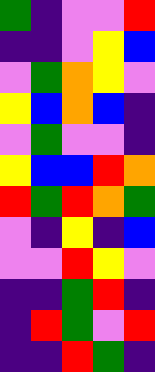[["green", "indigo", "violet", "violet", "red"], ["indigo", "indigo", "violet", "yellow", "blue"], ["violet", "green", "orange", "yellow", "violet"], ["yellow", "blue", "orange", "blue", "indigo"], ["violet", "green", "violet", "violet", "indigo"], ["yellow", "blue", "blue", "red", "orange"], ["red", "green", "red", "orange", "green"], ["violet", "indigo", "yellow", "indigo", "blue"], ["violet", "violet", "red", "yellow", "violet"], ["indigo", "indigo", "green", "red", "indigo"], ["indigo", "red", "green", "violet", "red"], ["indigo", "indigo", "red", "green", "indigo"]]